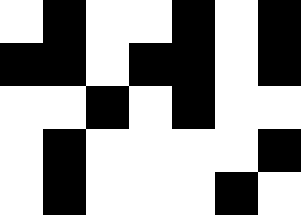[["white", "black", "white", "white", "black", "white", "black"], ["black", "black", "white", "black", "black", "white", "black"], ["white", "white", "black", "white", "black", "white", "white"], ["white", "black", "white", "white", "white", "white", "black"], ["white", "black", "white", "white", "white", "black", "white"]]